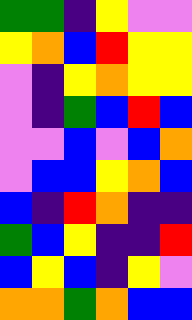[["green", "green", "indigo", "yellow", "violet", "violet"], ["yellow", "orange", "blue", "red", "yellow", "yellow"], ["violet", "indigo", "yellow", "orange", "yellow", "yellow"], ["violet", "indigo", "green", "blue", "red", "blue"], ["violet", "violet", "blue", "violet", "blue", "orange"], ["violet", "blue", "blue", "yellow", "orange", "blue"], ["blue", "indigo", "red", "orange", "indigo", "indigo"], ["green", "blue", "yellow", "indigo", "indigo", "red"], ["blue", "yellow", "blue", "indigo", "yellow", "violet"], ["orange", "orange", "green", "orange", "blue", "blue"]]